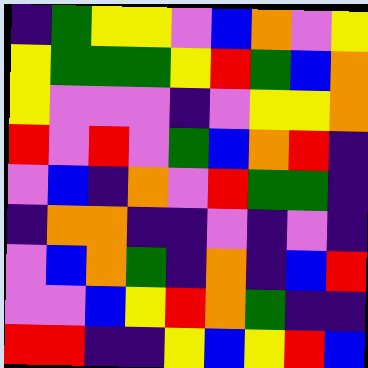[["indigo", "green", "yellow", "yellow", "violet", "blue", "orange", "violet", "yellow"], ["yellow", "green", "green", "green", "yellow", "red", "green", "blue", "orange"], ["yellow", "violet", "violet", "violet", "indigo", "violet", "yellow", "yellow", "orange"], ["red", "violet", "red", "violet", "green", "blue", "orange", "red", "indigo"], ["violet", "blue", "indigo", "orange", "violet", "red", "green", "green", "indigo"], ["indigo", "orange", "orange", "indigo", "indigo", "violet", "indigo", "violet", "indigo"], ["violet", "blue", "orange", "green", "indigo", "orange", "indigo", "blue", "red"], ["violet", "violet", "blue", "yellow", "red", "orange", "green", "indigo", "indigo"], ["red", "red", "indigo", "indigo", "yellow", "blue", "yellow", "red", "blue"]]